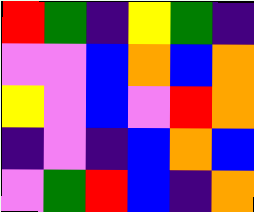[["red", "green", "indigo", "yellow", "green", "indigo"], ["violet", "violet", "blue", "orange", "blue", "orange"], ["yellow", "violet", "blue", "violet", "red", "orange"], ["indigo", "violet", "indigo", "blue", "orange", "blue"], ["violet", "green", "red", "blue", "indigo", "orange"]]